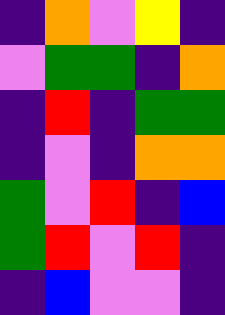[["indigo", "orange", "violet", "yellow", "indigo"], ["violet", "green", "green", "indigo", "orange"], ["indigo", "red", "indigo", "green", "green"], ["indigo", "violet", "indigo", "orange", "orange"], ["green", "violet", "red", "indigo", "blue"], ["green", "red", "violet", "red", "indigo"], ["indigo", "blue", "violet", "violet", "indigo"]]